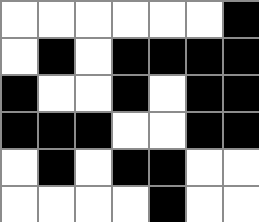[["white", "white", "white", "white", "white", "white", "black"], ["white", "black", "white", "black", "black", "black", "black"], ["black", "white", "white", "black", "white", "black", "black"], ["black", "black", "black", "white", "white", "black", "black"], ["white", "black", "white", "black", "black", "white", "white"], ["white", "white", "white", "white", "black", "white", "white"]]